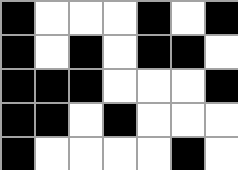[["black", "white", "white", "white", "black", "white", "black"], ["black", "white", "black", "white", "black", "black", "white"], ["black", "black", "black", "white", "white", "white", "black"], ["black", "black", "white", "black", "white", "white", "white"], ["black", "white", "white", "white", "white", "black", "white"]]